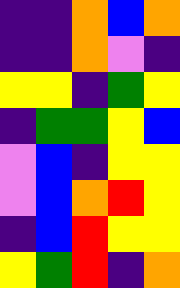[["indigo", "indigo", "orange", "blue", "orange"], ["indigo", "indigo", "orange", "violet", "indigo"], ["yellow", "yellow", "indigo", "green", "yellow"], ["indigo", "green", "green", "yellow", "blue"], ["violet", "blue", "indigo", "yellow", "yellow"], ["violet", "blue", "orange", "red", "yellow"], ["indigo", "blue", "red", "yellow", "yellow"], ["yellow", "green", "red", "indigo", "orange"]]